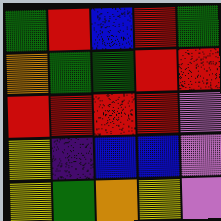[["green", "red", "blue", "red", "green"], ["orange", "green", "green", "red", "red"], ["red", "red", "red", "red", "violet"], ["yellow", "indigo", "blue", "blue", "violet"], ["yellow", "green", "orange", "yellow", "violet"]]